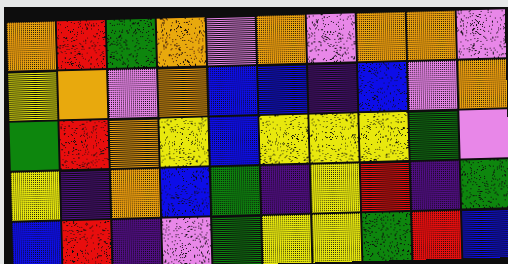[["orange", "red", "green", "orange", "violet", "orange", "violet", "orange", "orange", "violet"], ["yellow", "orange", "violet", "orange", "blue", "blue", "indigo", "blue", "violet", "orange"], ["green", "red", "orange", "yellow", "blue", "yellow", "yellow", "yellow", "green", "violet"], ["yellow", "indigo", "orange", "blue", "green", "indigo", "yellow", "red", "indigo", "green"], ["blue", "red", "indigo", "violet", "green", "yellow", "yellow", "green", "red", "blue"]]